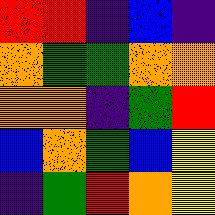[["red", "red", "indigo", "blue", "indigo"], ["orange", "green", "green", "orange", "orange"], ["orange", "orange", "indigo", "green", "red"], ["blue", "orange", "green", "blue", "yellow"], ["indigo", "green", "red", "orange", "yellow"]]